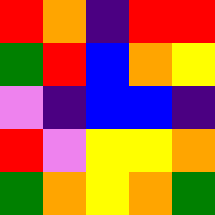[["red", "orange", "indigo", "red", "red"], ["green", "red", "blue", "orange", "yellow"], ["violet", "indigo", "blue", "blue", "indigo"], ["red", "violet", "yellow", "yellow", "orange"], ["green", "orange", "yellow", "orange", "green"]]